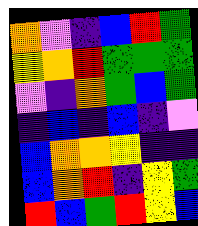[["orange", "violet", "indigo", "blue", "red", "green"], ["yellow", "orange", "red", "green", "green", "green"], ["violet", "indigo", "orange", "green", "blue", "green"], ["indigo", "blue", "indigo", "blue", "indigo", "violet"], ["blue", "orange", "orange", "yellow", "indigo", "indigo"], ["blue", "orange", "red", "indigo", "yellow", "green"], ["red", "blue", "green", "red", "yellow", "blue"]]